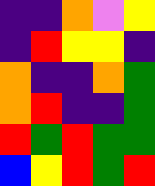[["indigo", "indigo", "orange", "violet", "yellow"], ["indigo", "red", "yellow", "yellow", "indigo"], ["orange", "indigo", "indigo", "orange", "green"], ["orange", "red", "indigo", "indigo", "green"], ["red", "green", "red", "green", "green"], ["blue", "yellow", "red", "green", "red"]]